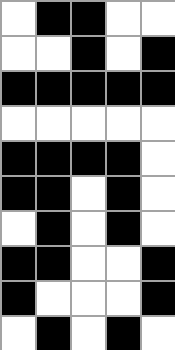[["white", "black", "black", "white", "white"], ["white", "white", "black", "white", "black"], ["black", "black", "black", "black", "black"], ["white", "white", "white", "white", "white"], ["black", "black", "black", "black", "white"], ["black", "black", "white", "black", "white"], ["white", "black", "white", "black", "white"], ["black", "black", "white", "white", "black"], ["black", "white", "white", "white", "black"], ["white", "black", "white", "black", "white"]]